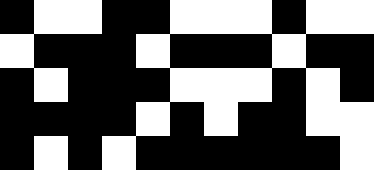[["black", "white", "white", "black", "black", "white", "white", "white", "black", "white", "white"], ["white", "black", "black", "black", "white", "black", "black", "black", "white", "black", "black"], ["black", "white", "black", "black", "black", "white", "white", "white", "black", "white", "black"], ["black", "black", "black", "black", "white", "black", "white", "black", "black", "white", "white"], ["black", "white", "black", "white", "black", "black", "black", "black", "black", "black", "white"]]